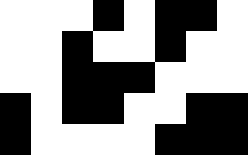[["white", "white", "white", "black", "white", "black", "black", "white"], ["white", "white", "black", "white", "white", "black", "white", "white"], ["white", "white", "black", "black", "black", "white", "white", "white"], ["black", "white", "black", "black", "white", "white", "black", "black"], ["black", "white", "white", "white", "white", "black", "black", "black"]]